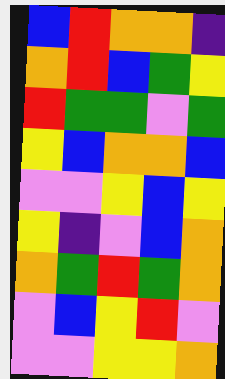[["blue", "red", "orange", "orange", "indigo"], ["orange", "red", "blue", "green", "yellow"], ["red", "green", "green", "violet", "green"], ["yellow", "blue", "orange", "orange", "blue"], ["violet", "violet", "yellow", "blue", "yellow"], ["yellow", "indigo", "violet", "blue", "orange"], ["orange", "green", "red", "green", "orange"], ["violet", "blue", "yellow", "red", "violet"], ["violet", "violet", "yellow", "yellow", "orange"]]